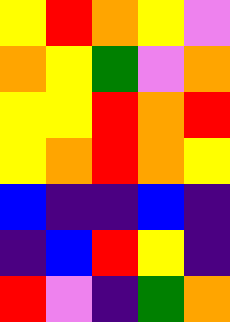[["yellow", "red", "orange", "yellow", "violet"], ["orange", "yellow", "green", "violet", "orange"], ["yellow", "yellow", "red", "orange", "red"], ["yellow", "orange", "red", "orange", "yellow"], ["blue", "indigo", "indigo", "blue", "indigo"], ["indigo", "blue", "red", "yellow", "indigo"], ["red", "violet", "indigo", "green", "orange"]]